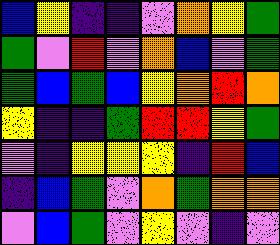[["blue", "yellow", "indigo", "indigo", "violet", "orange", "yellow", "green"], ["green", "violet", "red", "violet", "orange", "blue", "violet", "green"], ["green", "blue", "green", "blue", "yellow", "orange", "red", "orange"], ["yellow", "indigo", "indigo", "green", "red", "red", "yellow", "green"], ["violet", "indigo", "yellow", "yellow", "yellow", "indigo", "red", "blue"], ["indigo", "blue", "green", "violet", "orange", "green", "orange", "orange"], ["violet", "blue", "green", "violet", "yellow", "violet", "indigo", "violet"]]